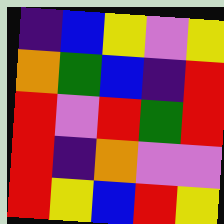[["indigo", "blue", "yellow", "violet", "yellow"], ["orange", "green", "blue", "indigo", "red"], ["red", "violet", "red", "green", "red"], ["red", "indigo", "orange", "violet", "violet"], ["red", "yellow", "blue", "red", "yellow"]]